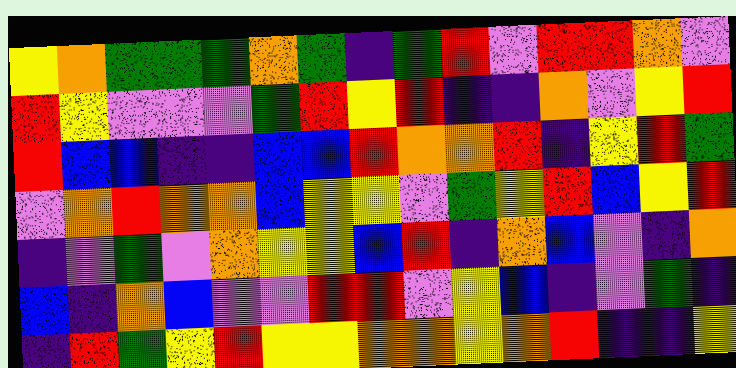[["yellow", "orange", "green", "green", "green", "orange", "green", "indigo", "green", "red", "violet", "red", "red", "orange", "violet"], ["red", "yellow", "violet", "violet", "violet", "green", "red", "yellow", "red", "indigo", "indigo", "orange", "violet", "yellow", "red"], ["red", "blue", "blue", "indigo", "indigo", "blue", "blue", "red", "orange", "orange", "red", "indigo", "yellow", "red", "green"], ["violet", "orange", "red", "orange", "orange", "blue", "yellow", "yellow", "violet", "green", "yellow", "red", "blue", "yellow", "red"], ["indigo", "violet", "green", "violet", "orange", "yellow", "yellow", "blue", "red", "indigo", "orange", "blue", "violet", "indigo", "orange"], ["blue", "indigo", "orange", "blue", "violet", "violet", "red", "red", "violet", "yellow", "blue", "indigo", "violet", "green", "indigo"], ["indigo", "red", "green", "yellow", "red", "yellow", "yellow", "orange", "orange", "yellow", "orange", "red", "indigo", "indigo", "yellow"]]